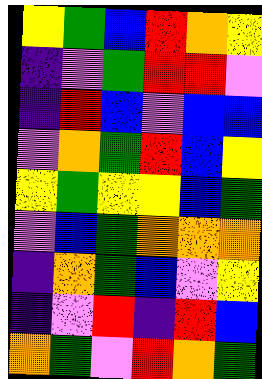[["yellow", "green", "blue", "red", "orange", "yellow"], ["indigo", "violet", "green", "red", "red", "violet"], ["indigo", "red", "blue", "violet", "blue", "blue"], ["violet", "orange", "green", "red", "blue", "yellow"], ["yellow", "green", "yellow", "yellow", "blue", "green"], ["violet", "blue", "green", "orange", "orange", "orange"], ["indigo", "orange", "green", "blue", "violet", "yellow"], ["indigo", "violet", "red", "indigo", "red", "blue"], ["orange", "green", "violet", "red", "orange", "green"]]